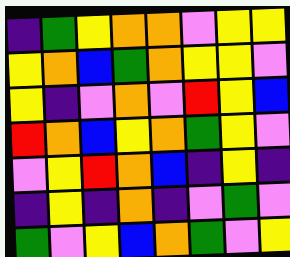[["indigo", "green", "yellow", "orange", "orange", "violet", "yellow", "yellow"], ["yellow", "orange", "blue", "green", "orange", "yellow", "yellow", "violet"], ["yellow", "indigo", "violet", "orange", "violet", "red", "yellow", "blue"], ["red", "orange", "blue", "yellow", "orange", "green", "yellow", "violet"], ["violet", "yellow", "red", "orange", "blue", "indigo", "yellow", "indigo"], ["indigo", "yellow", "indigo", "orange", "indigo", "violet", "green", "violet"], ["green", "violet", "yellow", "blue", "orange", "green", "violet", "yellow"]]